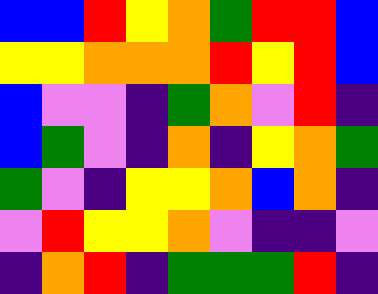[["blue", "blue", "red", "yellow", "orange", "green", "red", "red", "blue"], ["yellow", "yellow", "orange", "orange", "orange", "red", "yellow", "red", "blue"], ["blue", "violet", "violet", "indigo", "green", "orange", "violet", "red", "indigo"], ["blue", "green", "violet", "indigo", "orange", "indigo", "yellow", "orange", "green"], ["green", "violet", "indigo", "yellow", "yellow", "orange", "blue", "orange", "indigo"], ["violet", "red", "yellow", "yellow", "orange", "violet", "indigo", "indigo", "violet"], ["indigo", "orange", "red", "indigo", "green", "green", "green", "red", "indigo"]]